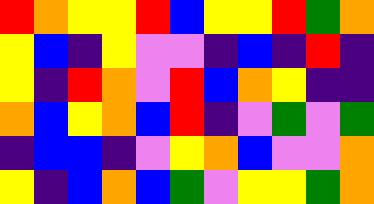[["red", "orange", "yellow", "yellow", "red", "blue", "yellow", "yellow", "red", "green", "orange"], ["yellow", "blue", "indigo", "yellow", "violet", "violet", "indigo", "blue", "indigo", "red", "indigo"], ["yellow", "indigo", "red", "orange", "violet", "red", "blue", "orange", "yellow", "indigo", "indigo"], ["orange", "blue", "yellow", "orange", "blue", "red", "indigo", "violet", "green", "violet", "green"], ["indigo", "blue", "blue", "indigo", "violet", "yellow", "orange", "blue", "violet", "violet", "orange"], ["yellow", "indigo", "blue", "orange", "blue", "green", "violet", "yellow", "yellow", "green", "orange"]]